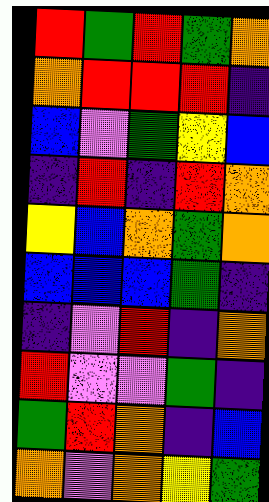[["red", "green", "red", "green", "orange"], ["orange", "red", "red", "red", "indigo"], ["blue", "violet", "green", "yellow", "blue"], ["indigo", "red", "indigo", "red", "orange"], ["yellow", "blue", "orange", "green", "orange"], ["blue", "blue", "blue", "green", "indigo"], ["indigo", "violet", "red", "indigo", "orange"], ["red", "violet", "violet", "green", "indigo"], ["green", "red", "orange", "indigo", "blue"], ["orange", "violet", "orange", "yellow", "green"]]